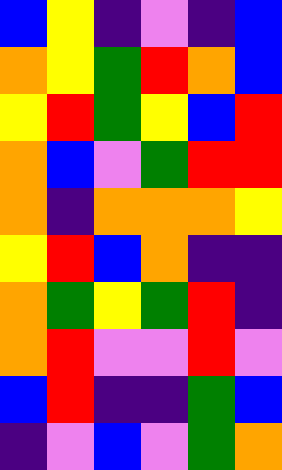[["blue", "yellow", "indigo", "violet", "indigo", "blue"], ["orange", "yellow", "green", "red", "orange", "blue"], ["yellow", "red", "green", "yellow", "blue", "red"], ["orange", "blue", "violet", "green", "red", "red"], ["orange", "indigo", "orange", "orange", "orange", "yellow"], ["yellow", "red", "blue", "orange", "indigo", "indigo"], ["orange", "green", "yellow", "green", "red", "indigo"], ["orange", "red", "violet", "violet", "red", "violet"], ["blue", "red", "indigo", "indigo", "green", "blue"], ["indigo", "violet", "blue", "violet", "green", "orange"]]